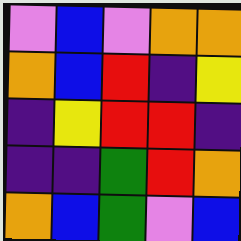[["violet", "blue", "violet", "orange", "orange"], ["orange", "blue", "red", "indigo", "yellow"], ["indigo", "yellow", "red", "red", "indigo"], ["indigo", "indigo", "green", "red", "orange"], ["orange", "blue", "green", "violet", "blue"]]